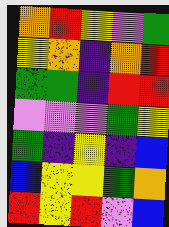[["orange", "red", "yellow", "violet", "green"], ["yellow", "orange", "indigo", "orange", "red"], ["green", "green", "indigo", "red", "red"], ["violet", "violet", "violet", "green", "yellow"], ["green", "indigo", "yellow", "indigo", "blue"], ["blue", "yellow", "yellow", "green", "orange"], ["red", "yellow", "red", "violet", "blue"]]